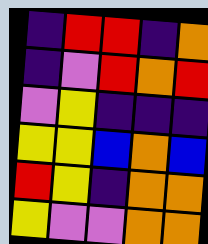[["indigo", "red", "red", "indigo", "orange"], ["indigo", "violet", "red", "orange", "red"], ["violet", "yellow", "indigo", "indigo", "indigo"], ["yellow", "yellow", "blue", "orange", "blue"], ["red", "yellow", "indigo", "orange", "orange"], ["yellow", "violet", "violet", "orange", "orange"]]